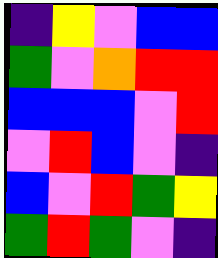[["indigo", "yellow", "violet", "blue", "blue"], ["green", "violet", "orange", "red", "red"], ["blue", "blue", "blue", "violet", "red"], ["violet", "red", "blue", "violet", "indigo"], ["blue", "violet", "red", "green", "yellow"], ["green", "red", "green", "violet", "indigo"]]